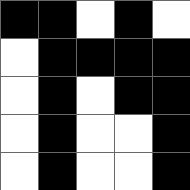[["black", "black", "white", "black", "white"], ["white", "black", "black", "black", "black"], ["white", "black", "white", "black", "black"], ["white", "black", "white", "white", "black"], ["white", "black", "white", "white", "black"]]